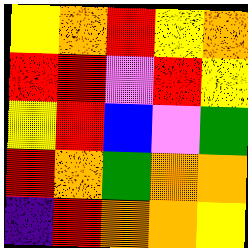[["yellow", "orange", "red", "yellow", "orange"], ["red", "red", "violet", "red", "yellow"], ["yellow", "red", "blue", "violet", "green"], ["red", "orange", "green", "orange", "orange"], ["indigo", "red", "orange", "orange", "yellow"]]